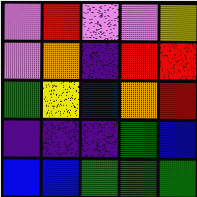[["violet", "red", "violet", "violet", "yellow"], ["violet", "orange", "indigo", "red", "red"], ["green", "yellow", "blue", "orange", "red"], ["indigo", "indigo", "indigo", "green", "blue"], ["blue", "blue", "green", "green", "green"]]